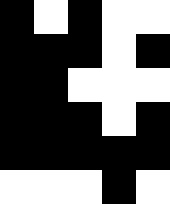[["black", "white", "black", "white", "white"], ["black", "black", "black", "white", "black"], ["black", "black", "white", "white", "white"], ["black", "black", "black", "white", "black"], ["black", "black", "black", "black", "black"], ["white", "white", "white", "black", "white"]]